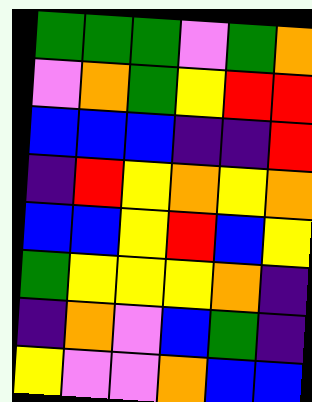[["green", "green", "green", "violet", "green", "orange"], ["violet", "orange", "green", "yellow", "red", "red"], ["blue", "blue", "blue", "indigo", "indigo", "red"], ["indigo", "red", "yellow", "orange", "yellow", "orange"], ["blue", "blue", "yellow", "red", "blue", "yellow"], ["green", "yellow", "yellow", "yellow", "orange", "indigo"], ["indigo", "orange", "violet", "blue", "green", "indigo"], ["yellow", "violet", "violet", "orange", "blue", "blue"]]